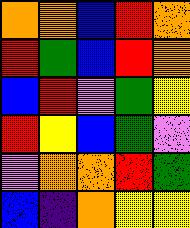[["orange", "orange", "blue", "red", "orange"], ["red", "green", "blue", "red", "orange"], ["blue", "red", "violet", "green", "yellow"], ["red", "yellow", "blue", "green", "violet"], ["violet", "orange", "orange", "red", "green"], ["blue", "indigo", "orange", "yellow", "yellow"]]